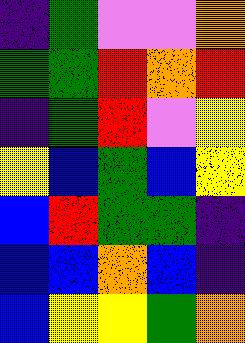[["indigo", "green", "violet", "violet", "orange"], ["green", "green", "red", "orange", "red"], ["indigo", "green", "red", "violet", "yellow"], ["yellow", "blue", "green", "blue", "yellow"], ["blue", "red", "green", "green", "indigo"], ["blue", "blue", "orange", "blue", "indigo"], ["blue", "yellow", "yellow", "green", "orange"]]